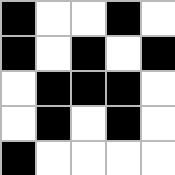[["black", "white", "white", "black", "white"], ["black", "white", "black", "white", "black"], ["white", "black", "black", "black", "white"], ["white", "black", "white", "black", "white"], ["black", "white", "white", "white", "white"]]